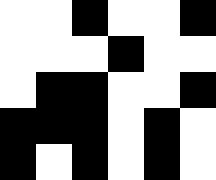[["white", "white", "black", "white", "white", "black"], ["white", "white", "white", "black", "white", "white"], ["white", "black", "black", "white", "white", "black"], ["black", "black", "black", "white", "black", "white"], ["black", "white", "black", "white", "black", "white"]]